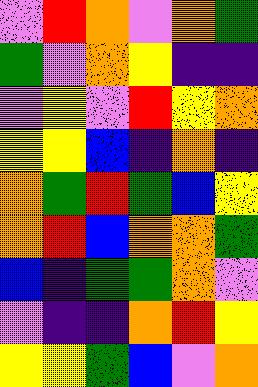[["violet", "red", "orange", "violet", "orange", "green"], ["green", "violet", "orange", "yellow", "indigo", "indigo"], ["violet", "yellow", "violet", "red", "yellow", "orange"], ["yellow", "yellow", "blue", "indigo", "orange", "indigo"], ["orange", "green", "red", "green", "blue", "yellow"], ["orange", "red", "blue", "orange", "orange", "green"], ["blue", "indigo", "green", "green", "orange", "violet"], ["violet", "indigo", "indigo", "orange", "red", "yellow"], ["yellow", "yellow", "green", "blue", "violet", "orange"]]